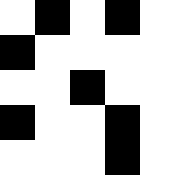[["white", "black", "white", "black", "white"], ["black", "white", "white", "white", "white"], ["white", "white", "black", "white", "white"], ["black", "white", "white", "black", "white"], ["white", "white", "white", "black", "white"]]